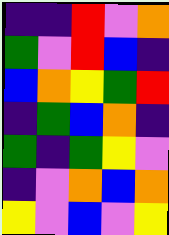[["indigo", "indigo", "red", "violet", "orange"], ["green", "violet", "red", "blue", "indigo"], ["blue", "orange", "yellow", "green", "red"], ["indigo", "green", "blue", "orange", "indigo"], ["green", "indigo", "green", "yellow", "violet"], ["indigo", "violet", "orange", "blue", "orange"], ["yellow", "violet", "blue", "violet", "yellow"]]